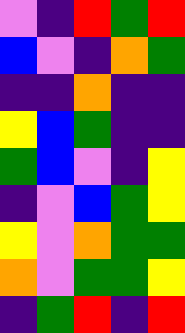[["violet", "indigo", "red", "green", "red"], ["blue", "violet", "indigo", "orange", "green"], ["indigo", "indigo", "orange", "indigo", "indigo"], ["yellow", "blue", "green", "indigo", "indigo"], ["green", "blue", "violet", "indigo", "yellow"], ["indigo", "violet", "blue", "green", "yellow"], ["yellow", "violet", "orange", "green", "green"], ["orange", "violet", "green", "green", "yellow"], ["indigo", "green", "red", "indigo", "red"]]